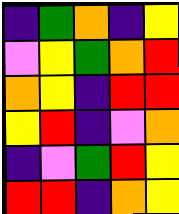[["indigo", "green", "orange", "indigo", "yellow"], ["violet", "yellow", "green", "orange", "red"], ["orange", "yellow", "indigo", "red", "red"], ["yellow", "red", "indigo", "violet", "orange"], ["indigo", "violet", "green", "red", "yellow"], ["red", "red", "indigo", "orange", "yellow"]]